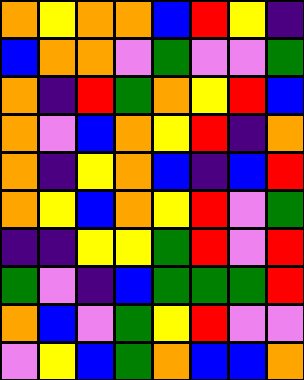[["orange", "yellow", "orange", "orange", "blue", "red", "yellow", "indigo"], ["blue", "orange", "orange", "violet", "green", "violet", "violet", "green"], ["orange", "indigo", "red", "green", "orange", "yellow", "red", "blue"], ["orange", "violet", "blue", "orange", "yellow", "red", "indigo", "orange"], ["orange", "indigo", "yellow", "orange", "blue", "indigo", "blue", "red"], ["orange", "yellow", "blue", "orange", "yellow", "red", "violet", "green"], ["indigo", "indigo", "yellow", "yellow", "green", "red", "violet", "red"], ["green", "violet", "indigo", "blue", "green", "green", "green", "red"], ["orange", "blue", "violet", "green", "yellow", "red", "violet", "violet"], ["violet", "yellow", "blue", "green", "orange", "blue", "blue", "orange"]]